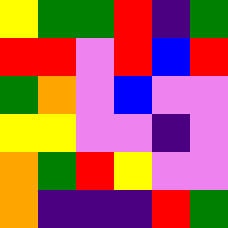[["yellow", "green", "green", "red", "indigo", "green"], ["red", "red", "violet", "red", "blue", "red"], ["green", "orange", "violet", "blue", "violet", "violet"], ["yellow", "yellow", "violet", "violet", "indigo", "violet"], ["orange", "green", "red", "yellow", "violet", "violet"], ["orange", "indigo", "indigo", "indigo", "red", "green"]]